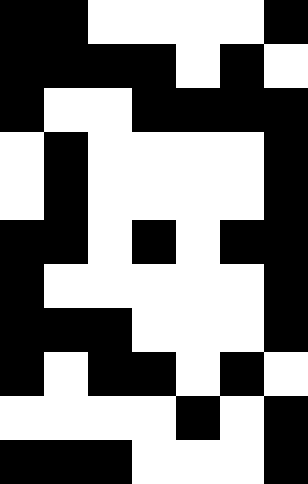[["black", "black", "white", "white", "white", "white", "black"], ["black", "black", "black", "black", "white", "black", "white"], ["black", "white", "white", "black", "black", "black", "black"], ["white", "black", "white", "white", "white", "white", "black"], ["white", "black", "white", "white", "white", "white", "black"], ["black", "black", "white", "black", "white", "black", "black"], ["black", "white", "white", "white", "white", "white", "black"], ["black", "black", "black", "white", "white", "white", "black"], ["black", "white", "black", "black", "white", "black", "white"], ["white", "white", "white", "white", "black", "white", "black"], ["black", "black", "black", "white", "white", "white", "black"]]